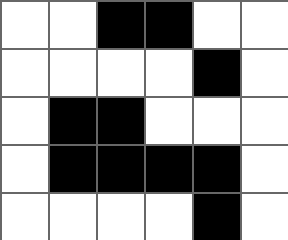[["white", "white", "black", "black", "white", "white"], ["white", "white", "white", "white", "black", "white"], ["white", "black", "black", "white", "white", "white"], ["white", "black", "black", "black", "black", "white"], ["white", "white", "white", "white", "black", "white"]]